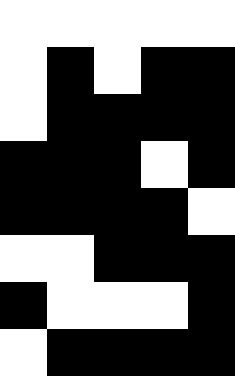[["white", "white", "white", "white", "white"], ["white", "black", "white", "black", "black"], ["white", "black", "black", "black", "black"], ["black", "black", "black", "white", "black"], ["black", "black", "black", "black", "white"], ["white", "white", "black", "black", "black"], ["black", "white", "white", "white", "black"], ["white", "black", "black", "black", "black"]]